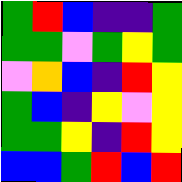[["green", "red", "blue", "indigo", "indigo", "green"], ["green", "green", "violet", "green", "yellow", "green"], ["violet", "orange", "blue", "indigo", "red", "yellow"], ["green", "blue", "indigo", "yellow", "violet", "yellow"], ["green", "green", "yellow", "indigo", "red", "yellow"], ["blue", "blue", "green", "red", "blue", "red"]]